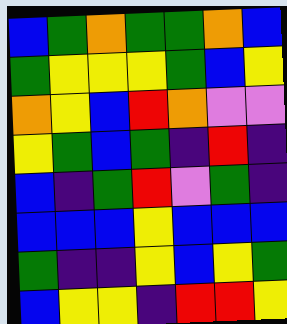[["blue", "green", "orange", "green", "green", "orange", "blue"], ["green", "yellow", "yellow", "yellow", "green", "blue", "yellow"], ["orange", "yellow", "blue", "red", "orange", "violet", "violet"], ["yellow", "green", "blue", "green", "indigo", "red", "indigo"], ["blue", "indigo", "green", "red", "violet", "green", "indigo"], ["blue", "blue", "blue", "yellow", "blue", "blue", "blue"], ["green", "indigo", "indigo", "yellow", "blue", "yellow", "green"], ["blue", "yellow", "yellow", "indigo", "red", "red", "yellow"]]